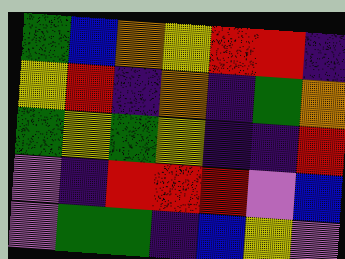[["green", "blue", "orange", "yellow", "red", "red", "indigo"], ["yellow", "red", "indigo", "orange", "indigo", "green", "orange"], ["green", "yellow", "green", "yellow", "indigo", "indigo", "red"], ["violet", "indigo", "red", "red", "red", "violet", "blue"], ["violet", "green", "green", "indigo", "blue", "yellow", "violet"]]